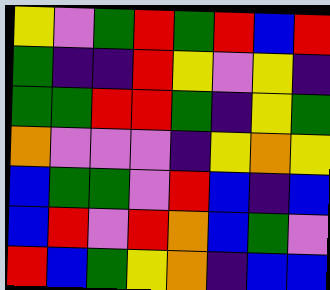[["yellow", "violet", "green", "red", "green", "red", "blue", "red"], ["green", "indigo", "indigo", "red", "yellow", "violet", "yellow", "indigo"], ["green", "green", "red", "red", "green", "indigo", "yellow", "green"], ["orange", "violet", "violet", "violet", "indigo", "yellow", "orange", "yellow"], ["blue", "green", "green", "violet", "red", "blue", "indigo", "blue"], ["blue", "red", "violet", "red", "orange", "blue", "green", "violet"], ["red", "blue", "green", "yellow", "orange", "indigo", "blue", "blue"]]